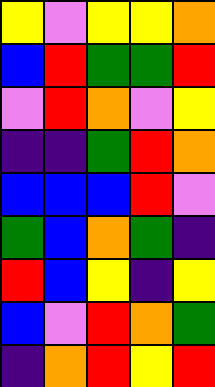[["yellow", "violet", "yellow", "yellow", "orange"], ["blue", "red", "green", "green", "red"], ["violet", "red", "orange", "violet", "yellow"], ["indigo", "indigo", "green", "red", "orange"], ["blue", "blue", "blue", "red", "violet"], ["green", "blue", "orange", "green", "indigo"], ["red", "blue", "yellow", "indigo", "yellow"], ["blue", "violet", "red", "orange", "green"], ["indigo", "orange", "red", "yellow", "red"]]